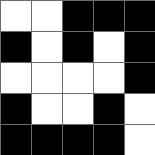[["white", "white", "black", "black", "black"], ["black", "white", "black", "white", "black"], ["white", "white", "white", "white", "black"], ["black", "white", "white", "black", "white"], ["black", "black", "black", "black", "white"]]